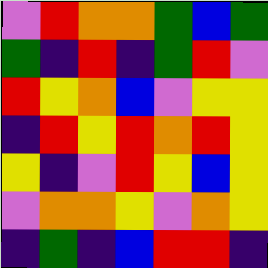[["violet", "red", "orange", "orange", "green", "blue", "green"], ["green", "indigo", "red", "indigo", "green", "red", "violet"], ["red", "yellow", "orange", "blue", "violet", "yellow", "yellow"], ["indigo", "red", "yellow", "red", "orange", "red", "yellow"], ["yellow", "indigo", "violet", "red", "yellow", "blue", "yellow"], ["violet", "orange", "orange", "yellow", "violet", "orange", "yellow"], ["indigo", "green", "indigo", "blue", "red", "red", "indigo"]]